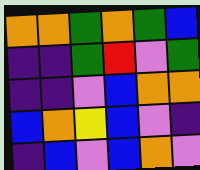[["orange", "orange", "green", "orange", "green", "blue"], ["indigo", "indigo", "green", "red", "violet", "green"], ["indigo", "indigo", "violet", "blue", "orange", "orange"], ["blue", "orange", "yellow", "blue", "violet", "indigo"], ["indigo", "blue", "violet", "blue", "orange", "violet"]]